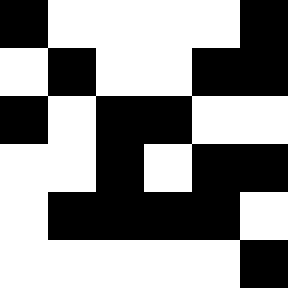[["black", "white", "white", "white", "white", "black"], ["white", "black", "white", "white", "black", "black"], ["black", "white", "black", "black", "white", "white"], ["white", "white", "black", "white", "black", "black"], ["white", "black", "black", "black", "black", "white"], ["white", "white", "white", "white", "white", "black"]]